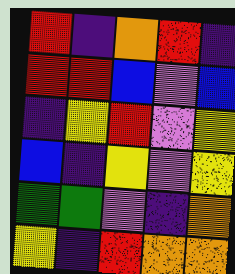[["red", "indigo", "orange", "red", "indigo"], ["red", "red", "blue", "violet", "blue"], ["indigo", "yellow", "red", "violet", "yellow"], ["blue", "indigo", "yellow", "violet", "yellow"], ["green", "green", "violet", "indigo", "orange"], ["yellow", "indigo", "red", "orange", "orange"]]